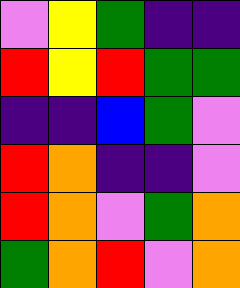[["violet", "yellow", "green", "indigo", "indigo"], ["red", "yellow", "red", "green", "green"], ["indigo", "indigo", "blue", "green", "violet"], ["red", "orange", "indigo", "indigo", "violet"], ["red", "orange", "violet", "green", "orange"], ["green", "orange", "red", "violet", "orange"]]